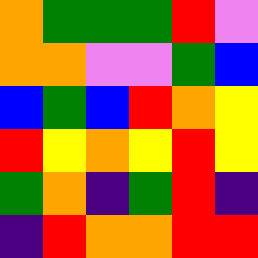[["orange", "green", "green", "green", "red", "violet"], ["orange", "orange", "violet", "violet", "green", "blue"], ["blue", "green", "blue", "red", "orange", "yellow"], ["red", "yellow", "orange", "yellow", "red", "yellow"], ["green", "orange", "indigo", "green", "red", "indigo"], ["indigo", "red", "orange", "orange", "red", "red"]]